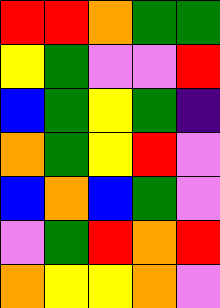[["red", "red", "orange", "green", "green"], ["yellow", "green", "violet", "violet", "red"], ["blue", "green", "yellow", "green", "indigo"], ["orange", "green", "yellow", "red", "violet"], ["blue", "orange", "blue", "green", "violet"], ["violet", "green", "red", "orange", "red"], ["orange", "yellow", "yellow", "orange", "violet"]]